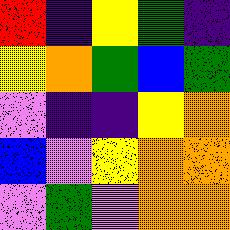[["red", "indigo", "yellow", "green", "indigo"], ["yellow", "orange", "green", "blue", "green"], ["violet", "indigo", "indigo", "yellow", "orange"], ["blue", "violet", "yellow", "orange", "orange"], ["violet", "green", "violet", "orange", "orange"]]